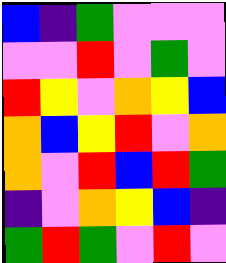[["blue", "indigo", "green", "violet", "violet", "violet"], ["violet", "violet", "red", "violet", "green", "violet"], ["red", "yellow", "violet", "orange", "yellow", "blue"], ["orange", "blue", "yellow", "red", "violet", "orange"], ["orange", "violet", "red", "blue", "red", "green"], ["indigo", "violet", "orange", "yellow", "blue", "indigo"], ["green", "red", "green", "violet", "red", "violet"]]